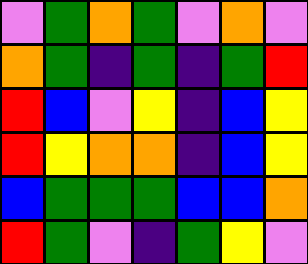[["violet", "green", "orange", "green", "violet", "orange", "violet"], ["orange", "green", "indigo", "green", "indigo", "green", "red"], ["red", "blue", "violet", "yellow", "indigo", "blue", "yellow"], ["red", "yellow", "orange", "orange", "indigo", "blue", "yellow"], ["blue", "green", "green", "green", "blue", "blue", "orange"], ["red", "green", "violet", "indigo", "green", "yellow", "violet"]]